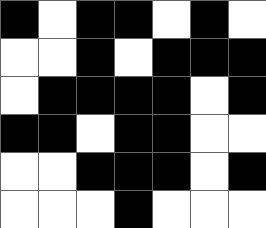[["black", "white", "black", "black", "white", "black", "white"], ["white", "white", "black", "white", "black", "black", "black"], ["white", "black", "black", "black", "black", "white", "black"], ["black", "black", "white", "black", "black", "white", "white"], ["white", "white", "black", "black", "black", "white", "black"], ["white", "white", "white", "black", "white", "white", "white"]]